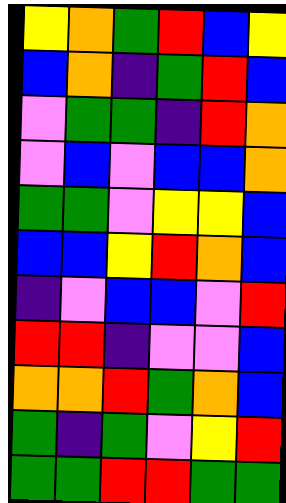[["yellow", "orange", "green", "red", "blue", "yellow"], ["blue", "orange", "indigo", "green", "red", "blue"], ["violet", "green", "green", "indigo", "red", "orange"], ["violet", "blue", "violet", "blue", "blue", "orange"], ["green", "green", "violet", "yellow", "yellow", "blue"], ["blue", "blue", "yellow", "red", "orange", "blue"], ["indigo", "violet", "blue", "blue", "violet", "red"], ["red", "red", "indigo", "violet", "violet", "blue"], ["orange", "orange", "red", "green", "orange", "blue"], ["green", "indigo", "green", "violet", "yellow", "red"], ["green", "green", "red", "red", "green", "green"]]